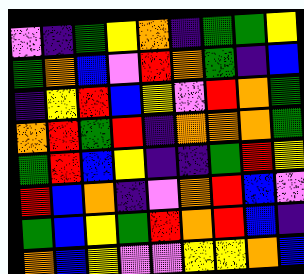[["violet", "indigo", "green", "yellow", "orange", "indigo", "green", "green", "yellow"], ["green", "orange", "blue", "violet", "red", "orange", "green", "indigo", "blue"], ["indigo", "yellow", "red", "blue", "yellow", "violet", "red", "orange", "green"], ["orange", "red", "green", "red", "indigo", "orange", "orange", "orange", "green"], ["green", "red", "blue", "yellow", "indigo", "indigo", "green", "red", "yellow"], ["red", "blue", "orange", "indigo", "violet", "orange", "red", "blue", "violet"], ["green", "blue", "yellow", "green", "red", "orange", "red", "blue", "indigo"], ["orange", "blue", "yellow", "violet", "violet", "yellow", "yellow", "orange", "blue"]]